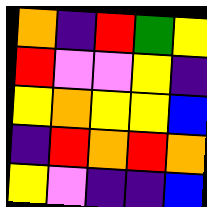[["orange", "indigo", "red", "green", "yellow"], ["red", "violet", "violet", "yellow", "indigo"], ["yellow", "orange", "yellow", "yellow", "blue"], ["indigo", "red", "orange", "red", "orange"], ["yellow", "violet", "indigo", "indigo", "blue"]]